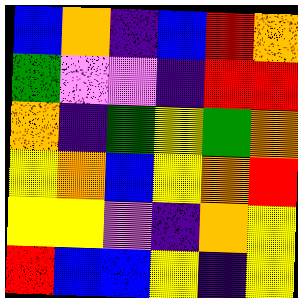[["blue", "orange", "indigo", "blue", "red", "orange"], ["green", "violet", "violet", "indigo", "red", "red"], ["orange", "indigo", "green", "yellow", "green", "orange"], ["yellow", "orange", "blue", "yellow", "orange", "red"], ["yellow", "yellow", "violet", "indigo", "orange", "yellow"], ["red", "blue", "blue", "yellow", "indigo", "yellow"]]